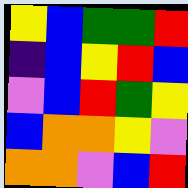[["yellow", "blue", "green", "green", "red"], ["indigo", "blue", "yellow", "red", "blue"], ["violet", "blue", "red", "green", "yellow"], ["blue", "orange", "orange", "yellow", "violet"], ["orange", "orange", "violet", "blue", "red"]]